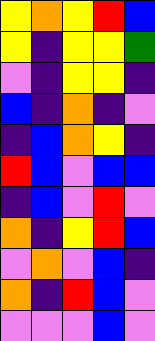[["yellow", "orange", "yellow", "red", "blue"], ["yellow", "indigo", "yellow", "yellow", "green"], ["violet", "indigo", "yellow", "yellow", "indigo"], ["blue", "indigo", "orange", "indigo", "violet"], ["indigo", "blue", "orange", "yellow", "indigo"], ["red", "blue", "violet", "blue", "blue"], ["indigo", "blue", "violet", "red", "violet"], ["orange", "indigo", "yellow", "red", "blue"], ["violet", "orange", "violet", "blue", "indigo"], ["orange", "indigo", "red", "blue", "violet"], ["violet", "violet", "violet", "blue", "violet"]]